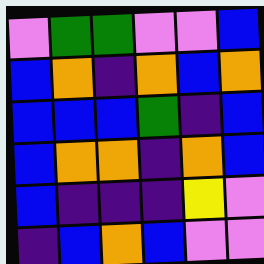[["violet", "green", "green", "violet", "violet", "blue"], ["blue", "orange", "indigo", "orange", "blue", "orange"], ["blue", "blue", "blue", "green", "indigo", "blue"], ["blue", "orange", "orange", "indigo", "orange", "blue"], ["blue", "indigo", "indigo", "indigo", "yellow", "violet"], ["indigo", "blue", "orange", "blue", "violet", "violet"]]